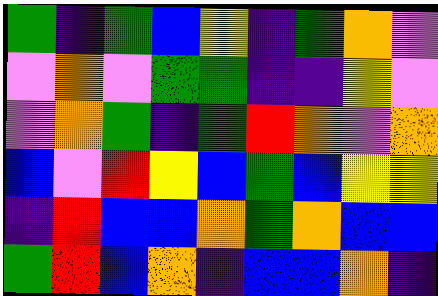[["green", "indigo", "green", "blue", "yellow", "indigo", "green", "orange", "violet"], ["violet", "orange", "violet", "green", "green", "indigo", "indigo", "yellow", "violet"], ["violet", "orange", "green", "indigo", "green", "red", "orange", "violet", "orange"], ["blue", "violet", "red", "yellow", "blue", "green", "blue", "yellow", "yellow"], ["indigo", "red", "blue", "blue", "orange", "green", "orange", "blue", "blue"], ["green", "red", "blue", "orange", "indigo", "blue", "blue", "orange", "indigo"]]